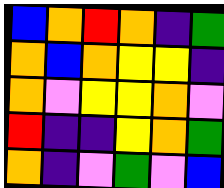[["blue", "orange", "red", "orange", "indigo", "green"], ["orange", "blue", "orange", "yellow", "yellow", "indigo"], ["orange", "violet", "yellow", "yellow", "orange", "violet"], ["red", "indigo", "indigo", "yellow", "orange", "green"], ["orange", "indigo", "violet", "green", "violet", "blue"]]